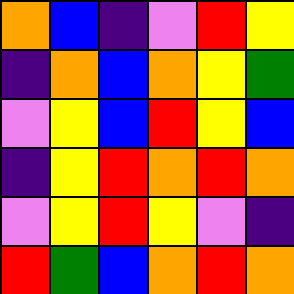[["orange", "blue", "indigo", "violet", "red", "yellow"], ["indigo", "orange", "blue", "orange", "yellow", "green"], ["violet", "yellow", "blue", "red", "yellow", "blue"], ["indigo", "yellow", "red", "orange", "red", "orange"], ["violet", "yellow", "red", "yellow", "violet", "indigo"], ["red", "green", "blue", "orange", "red", "orange"]]